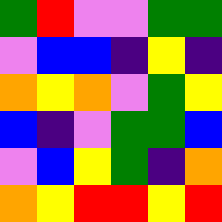[["green", "red", "violet", "violet", "green", "green"], ["violet", "blue", "blue", "indigo", "yellow", "indigo"], ["orange", "yellow", "orange", "violet", "green", "yellow"], ["blue", "indigo", "violet", "green", "green", "blue"], ["violet", "blue", "yellow", "green", "indigo", "orange"], ["orange", "yellow", "red", "red", "yellow", "red"]]